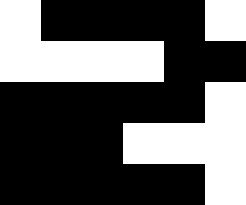[["white", "black", "black", "black", "black", "white"], ["white", "white", "white", "white", "black", "black"], ["black", "black", "black", "black", "black", "white"], ["black", "black", "black", "white", "white", "white"], ["black", "black", "black", "black", "black", "white"]]